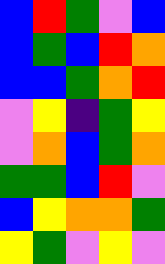[["blue", "red", "green", "violet", "blue"], ["blue", "green", "blue", "red", "orange"], ["blue", "blue", "green", "orange", "red"], ["violet", "yellow", "indigo", "green", "yellow"], ["violet", "orange", "blue", "green", "orange"], ["green", "green", "blue", "red", "violet"], ["blue", "yellow", "orange", "orange", "green"], ["yellow", "green", "violet", "yellow", "violet"]]